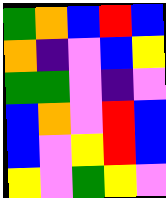[["green", "orange", "blue", "red", "blue"], ["orange", "indigo", "violet", "blue", "yellow"], ["green", "green", "violet", "indigo", "violet"], ["blue", "orange", "violet", "red", "blue"], ["blue", "violet", "yellow", "red", "blue"], ["yellow", "violet", "green", "yellow", "violet"]]